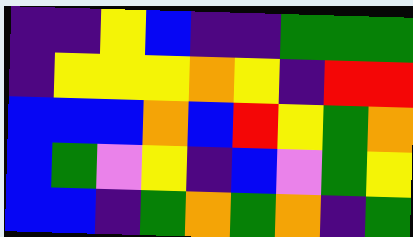[["indigo", "indigo", "yellow", "blue", "indigo", "indigo", "green", "green", "green"], ["indigo", "yellow", "yellow", "yellow", "orange", "yellow", "indigo", "red", "red"], ["blue", "blue", "blue", "orange", "blue", "red", "yellow", "green", "orange"], ["blue", "green", "violet", "yellow", "indigo", "blue", "violet", "green", "yellow"], ["blue", "blue", "indigo", "green", "orange", "green", "orange", "indigo", "green"]]